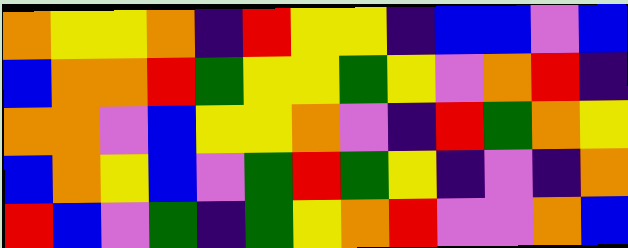[["orange", "yellow", "yellow", "orange", "indigo", "red", "yellow", "yellow", "indigo", "blue", "blue", "violet", "blue"], ["blue", "orange", "orange", "red", "green", "yellow", "yellow", "green", "yellow", "violet", "orange", "red", "indigo"], ["orange", "orange", "violet", "blue", "yellow", "yellow", "orange", "violet", "indigo", "red", "green", "orange", "yellow"], ["blue", "orange", "yellow", "blue", "violet", "green", "red", "green", "yellow", "indigo", "violet", "indigo", "orange"], ["red", "blue", "violet", "green", "indigo", "green", "yellow", "orange", "red", "violet", "violet", "orange", "blue"]]